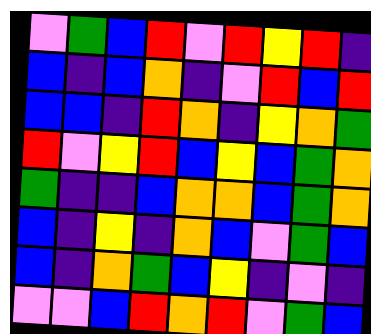[["violet", "green", "blue", "red", "violet", "red", "yellow", "red", "indigo"], ["blue", "indigo", "blue", "orange", "indigo", "violet", "red", "blue", "red"], ["blue", "blue", "indigo", "red", "orange", "indigo", "yellow", "orange", "green"], ["red", "violet", "yellow", "red", "blue", "yellow", "blue", "green", "orange"], ["green", "indigo", "indigo", "blue", "orange", "orange", "blue", "green", "orange"], ["blue", "indigo", "yellow", "indigo", "orange", "blue", "violet", "green", "blue"], ["blue", "indigo", "orange", "green", "blue", "yellow", "indigo", "violet", "indigo"], ["violet", "violet", "blue", "red", "orange", "red", "violet", "green", "blue"]]